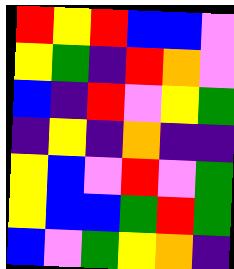[["red", "yellow", "red", "blue", "blue", "violet"], ["yellow", "green", "indigo", "red", "orange", "violet"], ["blue", "indigo", "red", "violet", "yellow", "green"], ["indigo", "yellow", "indigo", "orange", "indigo", "indigo"], ["yellow", "blue", "violet", "red", "violet", "green"], ["yellow", "blue", "blue", "green", "red", "green"], ["blue", "violet", "green", "yellow", "orange", "indigo"]]